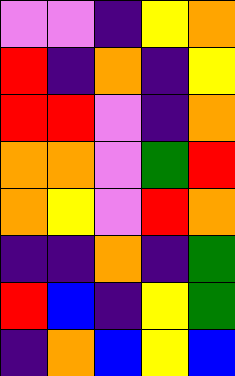[["violet", "violet", "indigo", "yellow", "orange"], ["red", "indigo", "orange", "indigo", "yellow"], ["red", "red", "violet", "indigo", "orange"], ["orange", "orange", "violet", "green", "red"], ["orange", "yellow", "violet", "red", "orange"], ["indigo", "indigo", "orange", "indigo", "green"], ["red", "blue", "indigo", "yellow", "green"], ["indigo", "orange", "blue", "yellow", "blue"]]